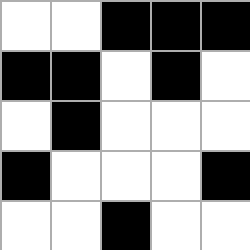[["white", "white", "black", "black", "black"], ["black", "black", "white", "black", "white"], ["white", "black", "white", "white", "white"], ["black", "white", "white", "white", "black"], ["white", "white", "black", "white", "white"]]